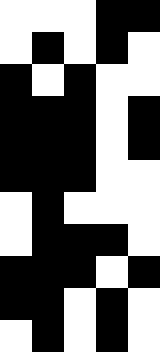[["white", "white", "white", "black", "black"], ["white", "black", "white", "black", "white"], ["black", "white", "black", "white", "white"], ["black", "black", "black", "white", "black"], ["black", "black", "black", "white", "black"], ["black", "black", "black", "white", "white"], ["white", "black", "white", "white", "white"], ["white", "black", "black", "black", "white"], ["black", "black", "black", "white", "black"], ["black", "black", "white", "black", "white"], ["white", "black", "white", "black", "white"]]